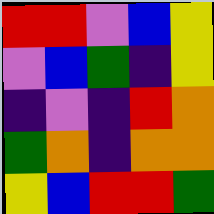[["red", "red", "violet", "blue", "yellow"], ["violet", "blue", "green", "indigo", "yellow"], ["indigo", "violet", "indigo", "red", "orange"], ["green", "orange", "indigo", "orange", "orange"], ["yellow", "blue", "red", "red", "green"]]